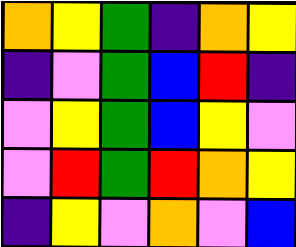[["orange", "yellow", "green", "indigo", "orange", "yellow"], ["indigo", "violet", "green", "blue", "red", "indigo"], ["violet", "yellow", "green", "blue", "yellow", "violet"], ["violet", "red", "green", "red", "orange", "yellow"], ["indigo", "yellow", "violet", "orange", "violet", "blue"]]